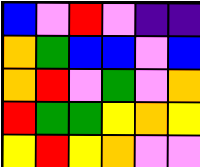[["blue", "violet", "red", "violet", "indigo", "indigo"], ["orange", "green", "blue", "blue", "violet", "blue"], ["orange", "red", "violet", "green", "violet", "orange"], ["red", "green", "green", "yellow", "orange", "yellow"], ["yellow", "red", "yellow", "orange", "violet", "violet"]]